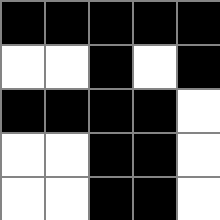[["black", "black", "black", "black", "black"], ["white", "white", "black", "white", "black"], ["black", "black", "black", "black", "white"], ["white", "white", "black", "black", "white"], ["white", "white", "black", "black", "white"]]